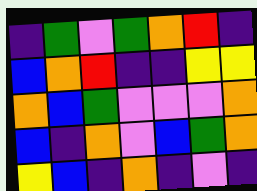[["indigo", "green", "violet", "green", "orange", "red", "indigo"], ["blue", "orange", "red", "indigo", "indigo", "yellow", "yellow"], ["orange", "blue", "green", "violet", "violet", "violet", "orange"], ["blue", "indigo", "orange", "violet", "blue", "green", "orange"], ["yellow", "blue", "indigo", "orange", "indigo", "violet", "indigo"]]